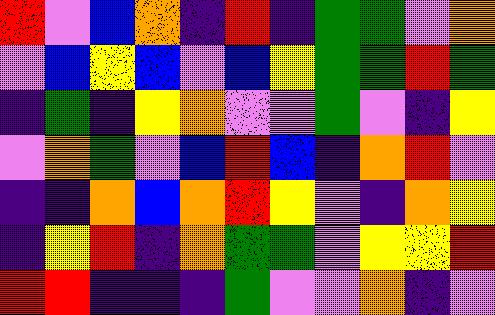[["red", "violet", "blue", "orange", "indigo", "red", "indigo", "green", "green", "violet", "orange"], ["violet", "blue", "yellow", "blue", "violet", "blue", "yellow", "green", "green", "red", "green"], ["indigo", "green", "indigo", "yellow", "orange", "violet", "violet", "green", "violet", "indigo", "yellow"], ["violet", "orange", "green", "violet", "blue", "red", "blue", "indigo", "orange", "red", "violet"], ["indigo", "indigo", "orange", "blue", "orange", "red", "yellow", "violet", "indigo", "orange", "yellow"], ["indigo", "yellow", "red", "indigo", "orange", "green", "green", "violet", "yellow", "yellow", "red"], ["red", "red", "indigo", "indigo", "indigo", "green", "violet", "violet", "orange", "indigo", "violet"]]